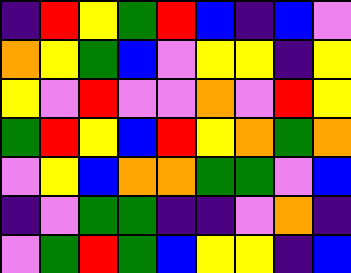[["indigo", "red", "yellow", "green", "red", "blue", "indigo", "blue", "violet"], ["orange", "yellow", "green", "blue", "violet", "yellow", "yellow", "indigo", "yellow"], ["yellow", "violet", "red", "violet", "violet", "orange", "violet", "red", "yellow"], ["green", "red", "yellow", "blue", "red", "yellow", "orange", "green", "orange"], ["violet", "yellow", "blue", "orange", "orange", "green", "green", "violet", "blue"], ["indigo", "violet", "green", "green", "indigo", "indigo", "violet", "orange", "indigo"], ["violet", "green", "red", "green", "blue", "yellow", "yellow", "indigo", "blue"]]